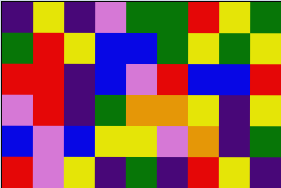[["indigo", "yellow", "indigo", "violet", "green", "green", "red", "yellow", "green"], ["green", "red", "yellow", "blue", "blue", "green", "yellow", "green", "yellow"], ["red", "red", "indigo", "blue", "violet", "red", "blue", "blue", "red"], ["violet", "red", "indigo", "green", "orange", "orange", "yellow", "indigo", "yellow"], ["blue", "violet", "blue", "yellow", "yellow", "violet", "orange", "indigo", "green"], ["red", "violet", "yellow", "indigo", "green", "indigo", "red", "yellow", "indigo"]]